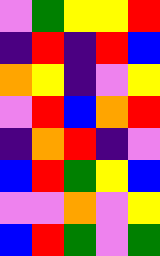[["violet", "green", "yellow", "yellow", "red"], ["indigo", "red", "indigo", "red", "blue"], ["orange", "yellow", "indigo", "violet", "yellow"], ["violet", "red", "blue", "orange", "red"], ["indigo", "orange", "red", "indigo", "violet"], ["blue", "red", "green", "yellow", "blue"], ["violet", "violet", "orange", "violet", "yellow"], ["blue", "red", "green", "violet", "green"]]